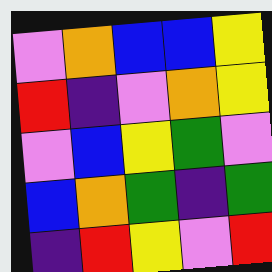[["violet", "orange", "blue", "blue", "yellow"], ["red", "indigo", "violet", "orange", "yellow"], ["violet", "blue", "yellow", "green", "violet"], ["blue", "orange", "green", "indigo", "green"], ["indigo", "red", "yellow", "violet", "red"]]